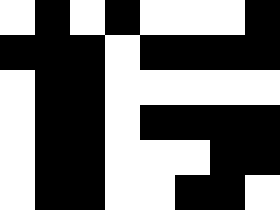[["white", "black", "white", "black", "white", "white", "white", "black"], ["black", "black", "black", "white", "black", "black", "black", "black"], ["white", "black", "black", "white", "white", "white", "white", "white"], ["white", "black", "black", "white", "black", "black", "black", "black"], ["white", "black", "black", "white", "white", "white", "black", "black"], ["white", "black", "black", "white", "white", "black", "black", "white"]]